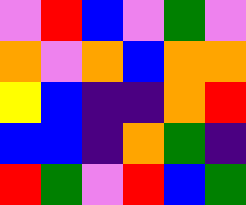[["violet", "red", "blue", "violet", "green", "violet"], ["orange", "violet", "orange", "blue", "orange", "orange"], ["yellow", "blue", "indigo", "indigo", "orange", "red"], ["blue", "blue", "indigo", "orange", "green", "indigo"], ["red", "green", "violet", "red", "blue", "green"]]